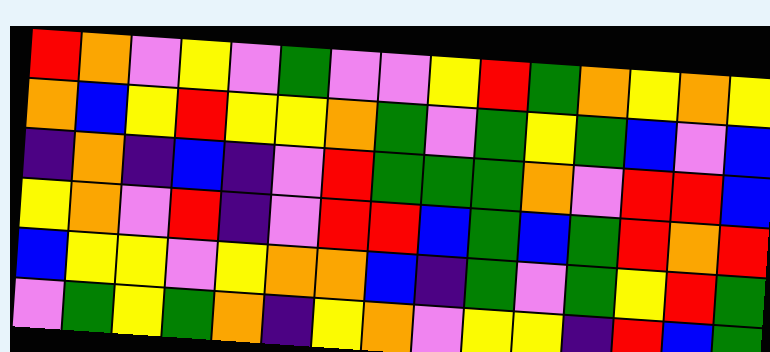[["red", "orange", "violet", "yellow", "violet", "green", "violet", "violet", "yellow", "red", "green", "orange", "yellow", "orange", "yellow"], ["orange", "blue", "yellow", "red", "yellow", "yellow", "orange", "green", "violet", "green", "yellow", "green", "blue", "violet", "blue"], ["indigo", "orange", "indigo", "blue", "indigo", "violet", "red", "green", "green", "green", "orange", "violet", "red", "red", "blue"], ["yellow", "orange", "violet", "red", "indigo", "violet", "red", "red", "blue", "green", "blue", "green", "red", "orange", "red"], ["blue", "yellow", "yellow", "violet", "yellow", "orange", "orange", "blue", "indigo", "green", "violet", "green", "yellow", "red", "green"], ["violet", "green", "yellow", "green", "orange", "indigo", "yellow", "orange", "violet", "yellow", "yellow", "indigo", "red", "blue", "green"]]